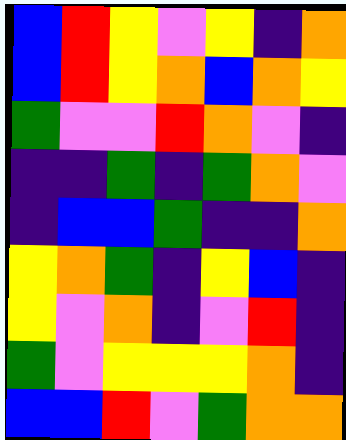[["blue", "red", "yellow", "violet", "yellow", "indigo", "orange"], ["blue", "red", "yellow", "orange", "blue", "orange", "yellow"], ["green", "violet", "violet", "red", "orange", "violet", "indigo"], ["indigo", "indigo", "green", "indigo", "green", "orange", "violet"], ["indigo", "blue", "blue", "green", "indigo", "indigo", "orange"], ["yellow", "orange", "green", "indigo", "yellow", "blue", "indigo"], ["yellow", "violet", "orange", "indigo", "violet", "red", "indigo"], ["green", "violet", "yellow", "yellow", "yellow", "orange", "indigo"], ["blue", "blue", "red", "violet", "green", "orange", "orange"]]